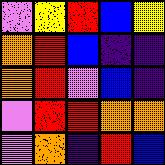[["violet", "yellow", "red", "blue", "yellow"], ["orange", "red", "blue", "indigo", "indigo"], ["orange", "red", "violet", "blue", "indigo"], ["violet", "red", "red", "orange", "orange"], ["violet", "orange", "indigo", "red", "blue"]]